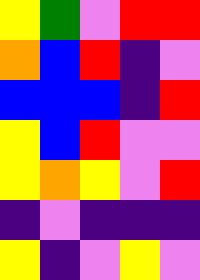[["yellow", "green", "violet", "red", "red"], ["orange", "blue", "red", "indigo", "violet"], ["blue", "blue", "blue", "indigo", "red"], ["yellow", "blue", "red", "violet", "violet"], ["yellow", "orange", "yellow", "violet", "red"], ["indigo", "violet", "indigo", "indigo", "indigo"], ["yellow", "indigo", "violet", "yellow", "violet"]]